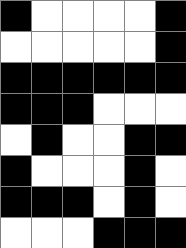[["black", "white", "white", "white", "white", "black"], ["white", "white", "white", "white", "white", "black"], ["black", "black", "black", "black", "black", "black"], ["black", "black", "black", "white", "white", "white"], ["white", "black", "white", "white", "black", "black"], ["black", "white", "white", "white", "black", "white"], ["black", "black", "black", "white", "black", "white"], ["white", "white", "white", "black", "black", "black"]]